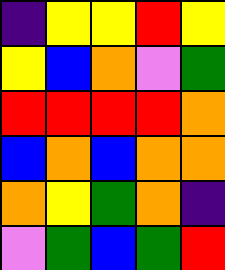[["indigo", "yellow", "yellow", "red", "yellow"], ["yellow", "blue", "orange", "violet", "green"], ["red", "red", "red", "red", "orange"], ["blue", "orange", "blue", "orange", "orange"], ["orange", "yellow", "green", "orange", "indigo"], ["violet", "green", "blue", "green", "red"]]